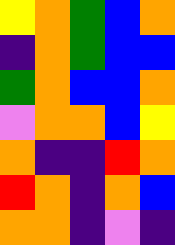[["yellow", "orange", "green", "blue", "orange"], ["indigo", "orange", "green", "blue", "blue"], ["green", "orange", "blue", "blue", "orange"], ["violet", "orange", "orange", "blue", "yellow"], ["orange", "indigo", "indigo", "red", "orange"], ["red", "orange", "indigo", "orange", "blue"], ["orange", "orange", "indigo", "violet", "indigo"]]